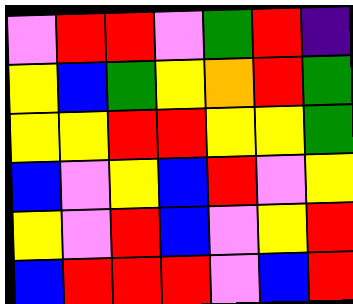[["violet", "red", "red", "violet", "green", "red", "indigo"], ["yellow", "blue", "green", "yellow", "orange", "red", "green"], ["yellow", "yellow", "red", "red", "yellow", "yellow", "green"], ["blue", "violet", "yellow", "blue", "red", "violet", "yellow"], ["yellow", "violet", "red", "blue", "violet", "yellow", "red"], ["blue", "red", "red", "red", "violet", "blue", "red"]]